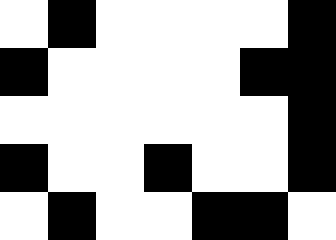[["white", "black", "white", "white", "white", "white", "black"], ["black", "white", "white", "white", "white", "black", "black"], ["white", "white", "white", "white", "white", "white", "black"], ["black", "white", "white", "black", "white", "white", "black"], ["white", "black", "white", "white", "black", "black", "white"]]